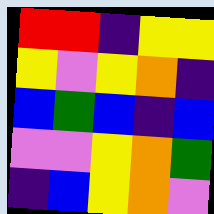[["red", "red", "indigo", "yellow", "yellow"], ["yellow", "violet", "yellow", "orange", "indigo"], ["blue", "green", "blue", "indigo", "blue"], ["violet", "violet", "yellow", "orange", "green"], ["indigo", "blue", "yellow", "orange", "violet"]]